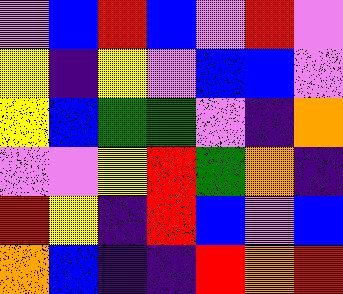[["violet", "blue", "red", "blue", "violet", "red", "violet"], ["yellow", "indigo", "yellow", "violet", "blue", "blue", "violet"], ["yellow", "blue", "green", "green", "violet", "indigo", "orange"], ["violet", "violet", "yellow", "red", "green", "orange", "indigo"], ["red", "yellow", "indigo", "red", "blue", "violet", "blue"], ["orange", "blue", "indigo", "indigo", "red", "orange", "red"]]